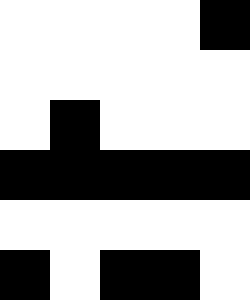[["white", "white", "white", "white", "black"], ["white", "white", "white", "white", "white"], ["white", "black", "white", "white", "white"], ["black", "black", "black", "black", "black"], ["white", "white", "white", "white", "white"], ["black", "white", "black", "black", "white"]]